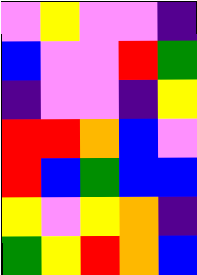[["violet", "yellow", "violet", "violet", "indigo"], ["blue", "violet", "violet", "red", "green"], ["indigo", "violet", "violet", "indigo", "yellow"], ["red", "red", "orange", "blue", "violet"], ["red", "blue", "green", "blue", "blue"], ["yellow", "violet", "yellow", "orange", "indigo"], ["green", "yellow", "red", "orange", "blue"]]